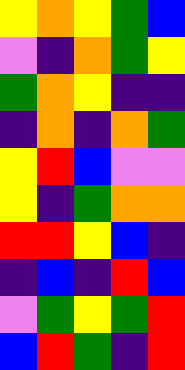[["yellow", "orange", "yellow", "green", "blue"], ["violet", "indigo", "orange", "green", "yellow"], ["green", "orange", "yellow", "indigo", "indigo"], ["indigo", "orange", "indigo", "orange", "green"], ["yellow", "red", "blue", "violet", "violet"], ["yellow", "indigo", "green", "orange", "orange"], ["red", "red", "yellow", "blue", "indigo"], ["indigo", "blue", "indigo", "red", "blue"], ["violet", "green", "yellow", "green", "red"], ["blue", "red", "green", "indigo", "red"]]